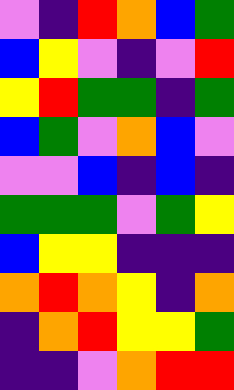[["violet", "indigo", "red", "orange", "blue", "green"], ["blue", "yellow", "violet", "indigo", "violet", "red"], ["yellow", "red", "green", "green", "indigo", "green"], ["blue", "green", "violet", "orange", "blue", "violet"], ["violet", "violet", "blue", "indigo", "blue", "indigo"], ["green", "green", "green", "violet", "green", "yellow"], ["blue", "yellow", "yellow", "indigo", "indigo", "indigo"], ["orange", "red", "orange", "yellow", "indigo", "orange"], ["indigo", "orange", "red", "yellow", "yellow", "green"], ["indigo", "indigo", "violet", "orange", "red", "red"]]